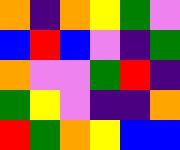[["orange", "indigo", "orange", "yellow", "green", "violet"], ["blue", "red", "blue", "violet", "indigo", "green"], ["orange", "violet", "violet", "green", "red", "indigo"], ["green", "yellow", "violet", "indigo", "indigo", "orange"], ["red", "green", "orange", "yellow", "blue", "blue"]]